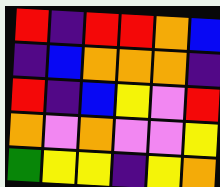[["red", "indigo", "red", "red", "orange", "blue"], ["indigo", "blue", "orange", "orange", "orange", "indigo"], ["red", "indigo", "blue", "yellow", "violet", "red"], ["orange", "violet", "orange", "violet", "violet", "yellow"], ["green", "yellow", "yellow", "indigo", "yellow", "orange"]]